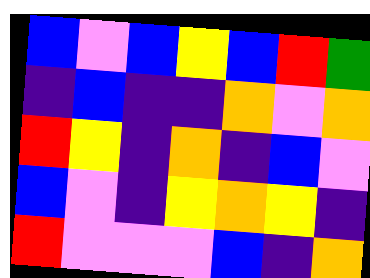[["blue", "violet", "blue", "yellow", "blue", "red", "green"], ["indigo", "blue", "indigo", "indigo", "orange", "violet", "orange"], ["red", "yellow", "indigo", "orange", "indigo", "blue", "violet"], ["blue", "violet", "indigo", "yellow", "orange", "yellow", "indigo"], ["red", "violet", "violet", "violet", "blue", "indigo", "orange"]]